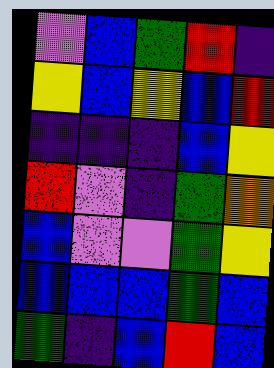[["violet", "blue", "green", "red", "indigo"], ["yellow", "blue", "yellow", "blue", "red"], ["indigo", "indigo", "indigo", "blue", "yellow"], ["red", "violet", "indigo", "green", "orange"], ["blue", "violet", "violet", "green", "yellow"], ["blue", "blue", "blue", "green", "blue"], ["green", "indigo", "blue", "red", "blue"]]